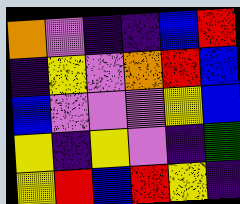[["orange", "violet", "indigo", "indigo", "blue", "red"], ["indigo", "yellow", "violet", "orange", "red", "blue"], ["blue", "violet", "violet", "violet", "yellow", "blue"], ["yellow", "indigo", "yellow", "violet", "indigo", "green"], ["yellow", "red", "blue", "red", "yellow", "indigo"]]